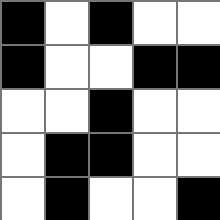[["black", "white", "black", "white", "white"], ["black", "white", "white", "black", "black"], ["white", "white", "black", "white", "white"], ["white", "black", "black", "white", "white"], ["white", "black", "white", "white", "black"]]